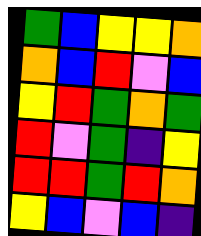[["green", "blue", "yellow", "yellow", "orange"], ["orange", "blue", "red", "violet", "blue"], ["yellow", "red", "green", "orange", "green"], ["red", "violet", "green", "indigo", "yellow"], ["red", "red", "green", "red", "orange"], ["yellow", "blue", "violet", "blue", "indigo"]]